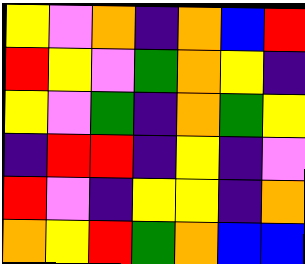[["yellow", "violet", "orange", "indigo", "orange", "blue", "red"], ["red", "yellow", "violet", "green", "orange", "yellow", "indigo"], ["yellow", "violet", "green", "indigo", "orange", "green", "yellow"], ["indigo", "red", "red", "indigo", "yellow", "indigo", "violet"], ["red", "violet", "indigo", "yellow", "yellow", "indigo", "orange"], ["orange", "yellow", "red", "green", "orange", "blue", "blue"]]